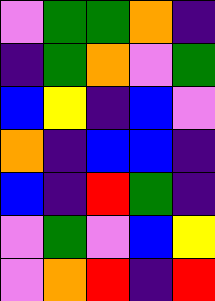[["violet", "green", "green", "orange", "indigo"], ["indigo", "green", "orange", "violet", "green"], ["blue", "yellow", "indigo", "blue", "violet"], ["orange", "indigo", "blue", "blue", "indigo"], ["blue", "indigo", "red", "green", "indigo"], ["violet", "green", "violet", "blue", "yellow"], ["violet", "orange", "red", "indigo", "red"]]